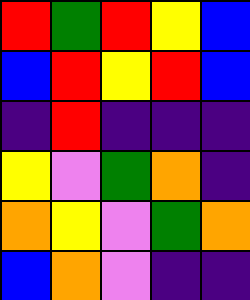[["red", "green", "red", "yellow", "blue"], ["blue", "red", "yellow", "red", "blue"], ["indigo", "red", "indigo", "indigo", "indigo"], ["yellow", "violet", "green", "orange", "indigo"], ["orange", "yellow", "violet", "green", "orange"], ["blue", "orange", "violet", "indigo", "indigo"]]